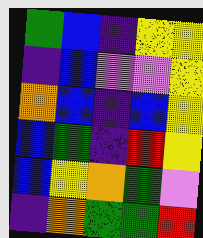[["green", "blue", "indigo", "yellow", "yellow"], ["indigo", "blue", "violet", "violet", "yellow"], ["orange", "blue", "indigo", "blue", "yellow"], ["blue", "green", "indigo", "red", "yellow"], ["blue", "yellow", "orange", "green", "violet"], ["indigo", "orange", "green", "green", "red"]]